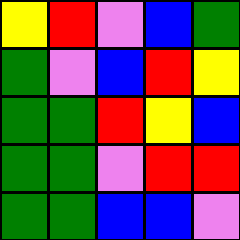[["yellow", "red", "violet", "blue", "green"], ["green", "violet", "blue", "red", "yellow"], ["green", "green", "red", "yellow", "blue"], ["green", "green", "violet", "red", "red"], ["green", "green", "blue", "blue", "violet"]]